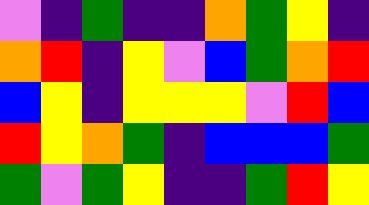[["violet", "indigo", "green", "indigo", "indigo", "orange", "green", "yellow", "indigo"], ["orange", "red", "indigo", "yellow", "violet", "blue", "green", "orange", "red"], ["blue", "yellow", "indigo", "yellow", "yellow", "yellow", "violet", "red", "blue"], ["red", "yellow", "orange", "green", "indigo", "blue", "blue", "blue", "green"], ["green", "violet", "green", "yellow", "indigo", "indigo", "green", "red", "yellow"]]